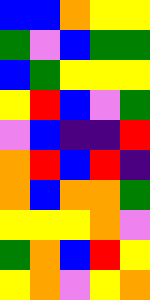[["blue", "blue", "orange", "yellow", "yellow"], ["green", "violet", "blue", "green", "green"], ["blue", "green", "yellow", "yellow", "yellow"], ["yellow", "red", "blue", "violet", "green"], ["violet", "blue", "indigo", "indigo", "red"], ["orange", "red", "blue", "red", "indigo"], ["orange", "blue", "orange", "orange", "green"], ["yellow", "yellow", "yellow", "orange", "violet"], ["green", "orange", "blue", "red", "yellow"], ["yellow", "orange", "violet", "yellow", "orange"]]